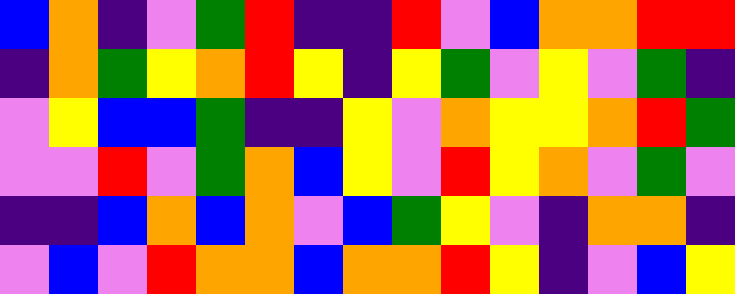[["blue", "orange", "indigo", "violet", "green", "red", "indigo", "indigo", "red", "violet", "blue", "orange", "orange", "red", "red"], ["indigo", "orange", "green", "yellow", "orange", "red", "yellow", "indigo", "yellow", "green", "violet", "yellow", "violet", "green", "indigo"], ["violet", "yellow", "blue", "blue", "green", "indigo", "indigo", "yellow", "violet", "orange", "yellow", "yellow", "orange", "red", "green"], ["violet", "violet", "red", "violet", "green", "orange", "blue", "yellow", "violet", "red", "yellow", "orange", "violet", "green", "violet"], ["indigo", "indigo", "blue", "orange", "blue", "orange", "violet", "blue", "green", "yellow", "violet", "indigo", "orange", "orange", "indigo"], ["violet", "blue", "violet", "red", "orange", "orange", "blue", "orange", "orange", "red", "yellow", "indigo", "violet", "blue", "yellow"]]